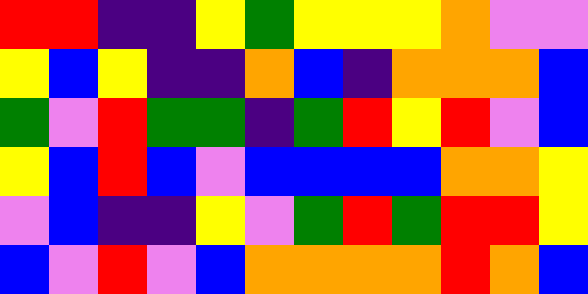[["red", "red", "indigo", "indigo", "yellow", "green", "yellow", "yellow", "yellow", "orange", "violet", "violet"], ["yellow", "blue", "yellow", "indigo", "indigo", "orange", "blue", "indigo", "orange", "orange", "orange", "blue"], ["green", "violet", "red", "green", "green", "indigo", "green", "red", "yellow", "red", "violet", "blue"], ["yellow", "blue", "red", "blue", "violet", "blue", "blue", "blue", "blue", "orange", "orange", "yellow"], ["violet", "blue", "indigo", "indigo", "yellow", "violet", "green", "red", "green", "red", "red", "yellow"], ["blue", "violet", "red", "violet", "blue", "orange", "orange", "orange", "orange", "red", "orange", "blue"]]